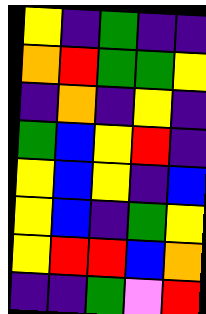[["yellow", "indigo", "green", "indigo", "indigo"], ["orange", "red", "green", "green", "yellow"], ["indigo", "orange", "indigo", "yellow", "indigo"], ["green", "blue", "yellow", "red", "indigo"], ["yellow", "blue", "yellow", "indigo", "blue"], ["yellow", "blue", "indigo", "green", "yellow"], ["yellow", "red", "red", "blue", "orange"], ["indigo", "indigo", "green", "violet", "red"]]